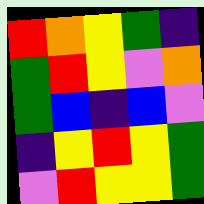[["red", "orange", "yellow", "green", "indigo"], ["green", "red", "yellow", "violet", "orange"], ["green", "blue", "indigo", "blue", "violet"], ["indigo", "yellow", "red", "yellow", "green"], ["violet", "red", "yellow", "yellow", "green"]]